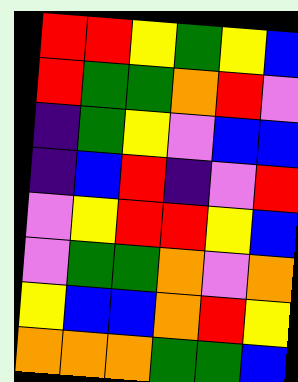[["red", "red", "yellow", "green", "yellow", "blue"], ["red", "green", "green", "orange", "red", "violet"], ["indigo", "green", "yellow", "violet", "blue", "blue"], ["indigo", "blue", "red", "indigo", "violet", "red"], ["violet", "yellow", "red", "red", "yellow", "blue"], ["violet", "green", "green", "orange", "violet", "orange"], ["yellow", "blue", "blue", "orange", "red", "yellow"], ["orange", "orange", "orange", "green", "green", "blue"]]